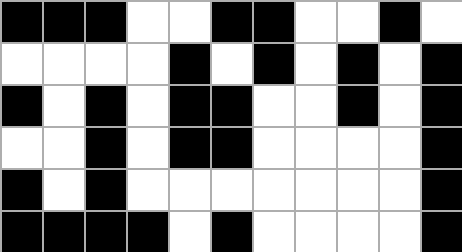[["black", "black", "black", "white", "white", "black", "black", "white", "white", "black", "white"], ["white", "white", "white", "white", "black", "white", "black", "white", "black", "white", "black"], ["black", "white", "black", "white", "black", "black", "white", "white", "black", "white", "black"], ["white", "white", "black", "white", "black", "black", "white", "white", "white", "white", "black"], ["black", "white", "black", "white", "white", "white", "white", "white", "white", "white", "black"], ["black", "black", "black", "black", "white", "black", "white", "white", "white", "white", "black"]]